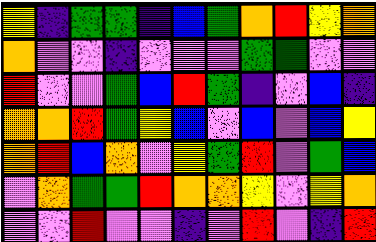[["yellow", "indigo", "green", "green", "indigo", "blue", "green", "orange", "red", "yellow", "orange"], ["orange", "violet", "violet", "indigo", "violet", "violet", "violet", "green", "green", "violet", "violet"], ["red", "violet", "violet", "green", "blue", "red", "green", "indigo", "violet", "blue", "indigo"], ["orange", "orange", "red", "green", "yellow", "blue", "violet", "blue", "violet", "blue", "yellow"], ["orange", "red", "blue", "orange", "violet", "yellow", "green", "red", "violet", "green", "blue"], ["violet", "orange", "green", "green", "red", "orange", "orange", "yellow", "violet", "yellow", "orange"], ["violet", "violet", "red", "violet", "violet", "indigo", "violet", "red", "violet", "indigo", "red"]]